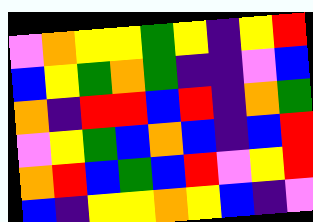[["violet", "orange", "yellow", "yellow", "green", "yellow", "indigo", "yellow", "red"], ["blue", "yellow", "green", "orange", "green", "indigo", "indigo", "violet", "blue"], ["orange", "indigo", "red", "red", "blue", "red", "indigo", "orange", "green"], ["violet", "yellow", "green", "blue", "orange", "blue", "indigo", "blue", "red"], ["orange", "red", "blue", "green", "blue", "red", "violet", "yellow", "red"], ["blue", "indigo", "yellow", "yellow", "orange", "yellow", "blue", "indigo", "violet"]]